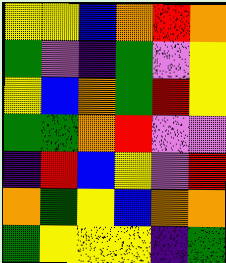[["yellow", "yellow", "blue", "orange", "red", "orange"], ["green", "violet", "indigo", "green", "violet", "yellow"], ["yellow", "blue", "orange", "green", "red", "yellow"], ["green", "green", "orange", "red", "violet", "violet"], ["indigo", "red", "blue", "yellow", "violet", "red"], ["orange", "green", "yellow", "blue", "orange", "orange"], ["green", "yellow", "yellow", "yellow", "indigo", "green"]]